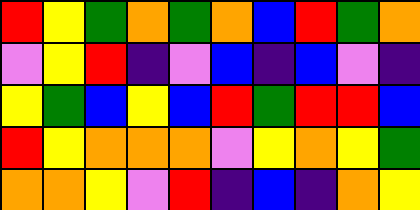[["red", "yellow", "green", "orange", "green", "orange", "blue", "red", "green", "orange"], ["violet", "yellow", "red", "indigo", "violet", "blue", "indigo", "blue", "violet", "indigo"], ["yellow", "green", "blue", "yellow", "blue", "red", "green", "red", "red", "blue"], ["red", "yellow", "orange", "orange", "orange", "violet", "yellow", "orange", "yellow", "green"], ["orange", "orange", "yellow", "violet", "red", "indigo", "blue", "indigo", "orange", "yellow"]]